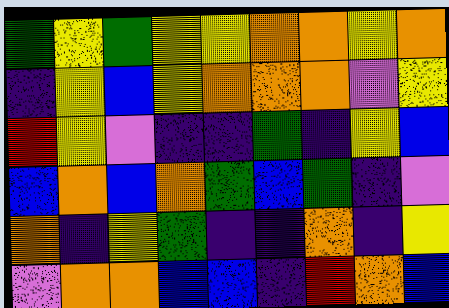[["green", "yellow", "green", "yellow", "yellow", "orange", "orange", "yellow", "orange"], ["indigo", "yellow", "blue", "yellow", "orange", "orange", "orange", "violet", "yellow"], ["red", "yellow", "violet", "indigo", "indigo", "green", "indigo", "yellow", "blue"], ["blue", "orange", "blue", "orange", "green", "blue", "green", "indigo", "violet"], ["orange", "indigo", "yellow", "green", "indigo", "indigo", "orange", "indigo", "yellow"], ["violet", "orange", "orange", "blue", "blue", "indigo", "red", "orange", "blue"]]